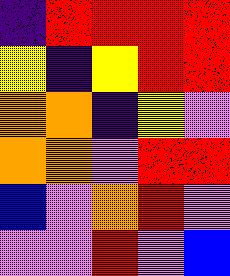[["indigo", "red", "red", "red", "red"], ["yellow", "indigo", "yellow", "red", "red"], ["orange", "orange", "indigo", "yellow", "violet"], ["orange", "orange", "violet", "red", "red"], ["blue", "violet", "orange", "red", "violet"], ["violet", "violet", "red", "violet", "blue"]]